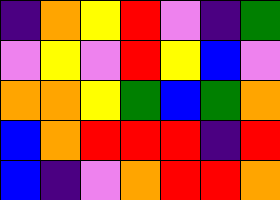[["indigo", "orange", "yellow", "red", "violet", "indigo", "green"], ["violet", "yellow", "violet", "red", "yellow", "blue", "violet"], ["orange", "orange", "yellow", "green", "blue", "green", "orange"], ["blue", "orange", "red", "red", "red", "indigo", "red"], ["blue", "indigo", "violet", "orange", "red", "red", "orange"]]